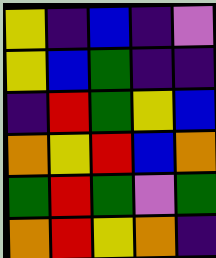[["yellow", "indigo", "blue", "indigo", "violet"], ["yellow", "blue", "green", "indigo", "indigo"], ["indigo", "red", "green", "yellow", "blue"], ["orange", "yellow", "red", "blue", "orange"], ["green", "red", "green", "violet", "green"], ["orange", "red", "yellow", "orange", "indigo"]]